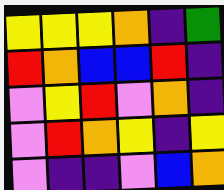[["yellow", "yellow", "yellow", "orange", "indigo", "green"], ["red", "orange", "blue", "blue", "red", "indigo"], ["violet", "yellow", "red", "violet", "orange", "indigo"], ["violet", "red", "orange", "yellow", "indigo", "yellow"], ["violet", "indigo", "indigo", "violet", "blue", "orange"]]